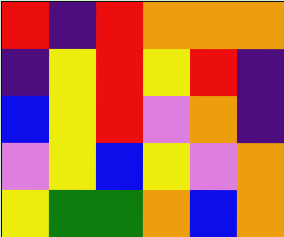[["red", "indigo", "red", "orange", "orange", "orange"], ["indigo", "yellow", "red", "yellow", "red", "indigo"], ["blue", "yellow", "red", "violet", "orange", "indigo"], ["violet", "yellow", "blue", "yellow", "violet", "orange"], ["yellow", "green", "green", "orange", "blue", "orange"]]